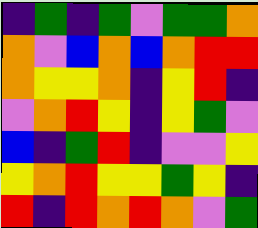[["indigo", "green", "indigo", "green", "violet", "green", "green", "orange"], ["orange", "violet", "blue", "orange", "blue", "orange", "red", "red"], ["orange", "yellow", "yellow", "orange", "indigo", "yellow", "red", "indigo"], ["violet", "orange", "red", "yellow", "indigo", "yellow", "green", "violet"], ["blue", "indigo", "green", "red", "indigo", "violet", "violet", "yellow"], ["yellow", "orange", "red", "yellow", "yellow", "green", "yellow", "indigo"], ["red", "indigo", "red", "orange", "red", "orange", "violet", "green"]]